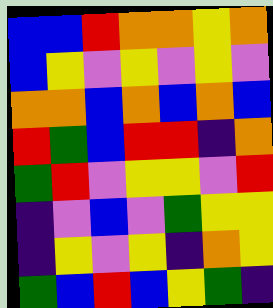[["blue", "blue", "red", "orange", "orange", "yellow", "orange"], ["blue", "yellow", "violet", "yellow", "violet", "yellow", "violet"], ["orange", "orange", "blue", "orange", "blue", "orange", "blue"], ["red", "green", "blue", "red", "red", "indigo", "orange"], ["green", "red", "violet", "yellow", "yellow", "violet", "red"], ["indigo", "violet", "blue", "violet", "green", "yellow", "yellow"], ["indigo", "yellow", "violet", "yellow", "indigo", "orange", "yellow"], ["green", "blue", "red", "blue", "yellow", "green", "indigo"]]